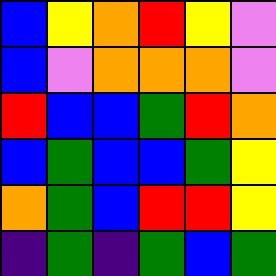[["blue", "yellow", "orange", "red", "yellow", "violet"], ["blue", "violet", "orange", "orange", "orange", "violet"], ["red", "blue", "blue", "green", "red", "orange"], ["blue", "green", "blue", "blue", "green", "yellow"], ["orange", "green", "blue", "red", "red", "yellow"], ["indigo", "green", "indigo", "green", "blue", "green"]]